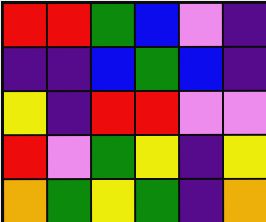[["red", "red", "green", "blue", "violet", "indigo"], ["indigo", "indigo", "blue", "green", "blue", "indigo"], ["yellow", "indigo", "red", "red", "violet", "violet"], ["red", "violet", "green", "yellow", "indigo", "yellow"], ["orange", "green", "yellow", "green", "indigo", "orange"]]